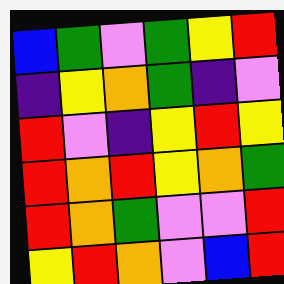[["blue", "green", "violet", "green", "yellow", "red"], ["indigo", "yellow", "orange", "green", "indigo", "violet"], ["red", "violet", "indigo", "yellow", "red", "yellow"], ["red", "orange", "red", "yellow", "orange", "green"], ["red", "orange", "green", "violet", "violet", "red"], ["yellow", "red", "orange", "violet", "blue", "red"]]